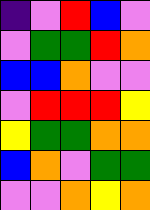[["indigo", "violet", "red", "blue", "violet"], ["violet", "green", "green", "red", "orange"], ["blue", "blue", "orange", "violet", "violet"], ["violet", "red", "red", "red", "yellow"], ["yellow", "green", "green", "orange", "orange"], ["blue", "orange", "violet", "green", "green"], ["violet", "violet", "orange", "yellow", "orange"]]